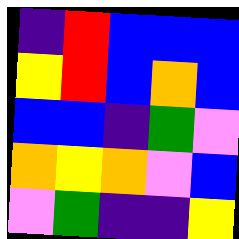[["indigo", "red", "blue", "blue", "blue"], ["yellow", "red", "blue", "orange", "blue"], ["blue", "blue", "indigo", "green", "violet"], ["orange", "yellow", "orange", "violet", "blue"], ["violet", "green", "indigo", "indigo", "yellow"]]